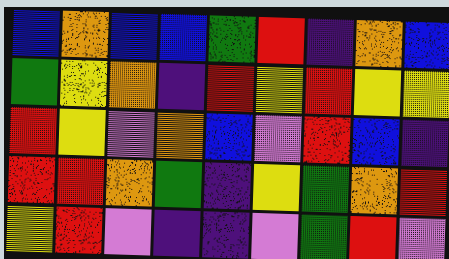[["blue", "orange", "blue", "blue", "green", "red", "indigo", "orange", "blue"], ["green", "yellow", "orange", "indigo", "red", "yellow", "red", "yellow", "yellow"], ["red", "yellow", "violet", "orange", "blue", "violet", "red", "blue", "indigo"], ["red", "red", "orange", "green", "indigo", "yellow", "green", "orange", "red"], ["yellow", "red", "violet", "indigo", "indigo", "violet", "green", "red", "violet"]]